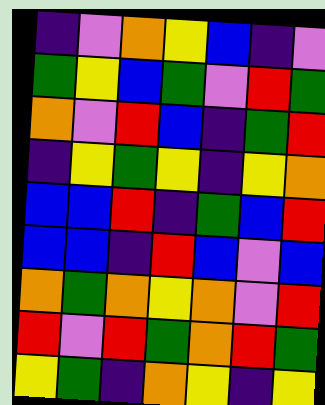[["indigo", "violet", "orange", "yellow", "blue", "indigo", "violet"], ["green", "yellow", "blue", "green", "violet", "red", "green"], ["orange", "violet", "red", "blue", "indigo", "green", "red"], ["indigo", "yellow", "green", "yellow", "indigo", "yellow", "orange"], ["blue", "blue", "red", "indigo", "green", "blue", "red"], ["blue", "blue", "indigo", "red", "blue", "violet", "blue"], ["orange", "green", "orange", "yellow", "orange", "violet", "red"], ["red", "violet", "red", "green", "orange", "red", "green"], ["yellow", "green", "indigo", "orange", "yellow", "indigo", "yellow"]]